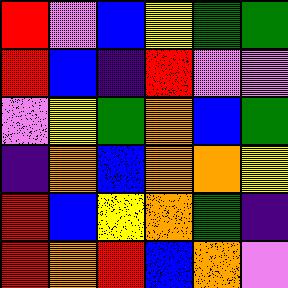[["red", "violet", "blue", "yellow", "green", "green"], ["red", "blue", "indigo", "red", "violet", "violet"], ["violet", "yellow", "green", "orange", "blue", "green"], ["indigo", "orange", "blue", "orange", "orange", "yellow"], ["red", "blue", "yellow", "orange", "green", "indigo"], ["red", "orange", "red", "blue", "orange", "violet"]]